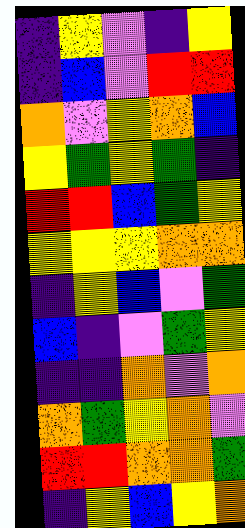[["indigo", "yellow", "violet", "indigo", "yellow"], ["indigo", "blue", "violet", "red", "red"], ["orange", "violet", "yellow", "orange", "blue"], ["yellow", "green", "yellow", "green", "indigo"], ["red", "red", "blue", "green", "yellow"], ["yellow", "yellow", "yellow", "orange", "orange"], ["indigo", "yellow", "blue", "violet", "green"], ["blue", "indigo", "violet", "green", "yellow"], ["indigo", "indigo", "orange", "violet", "orange"], ["orange", "green", "yellow", "orange", "violet"], ["red", "red", "orange", "orange", "green"], ["indigo", "yellow", "blue", "yellow", "orange"]]